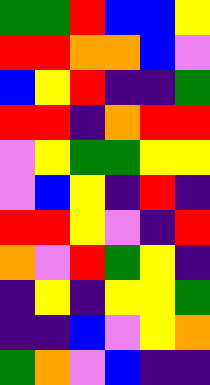[["green", "green", "red", "blue", "blue", "yellow"], ["red", "red", "orange", "orange", "blue", "violet"], ["blue", "yellow", "red", "indigo", "indigo", "green"], ["red", "red", "indigo", "orange", "red", "red"], ["violet", "yellow", "green", "green", "yellow", "yellow"], ["violet", "blue", "yellow", "indigo", "red", "indigo"], ["red", "red", "yellow", "violet", "indigo", "red"], ["orange", "violet", "red", "green", "yellow", "indigo"], ["indigo", "yellow", "indigo", "yellow", "yellow", "green"], ["indigo", "indigo", "blue", "violet", "yellow", "orange"], ["green", "orange", "violet", "blue", "indigo", "indigo"]]